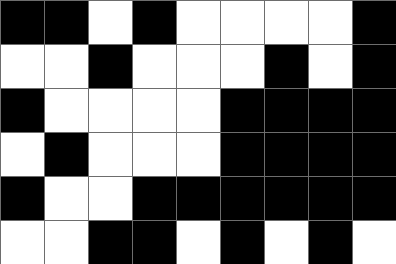[["black", "black", "white", "black", "white", "white", "white", "white", "black"], ["white", "white", "black", "white", "white", "white", "black", "white", "black"], ["black", "white", "white", "white", "white", "black", "black", "black", "black"], ["white", "black", "white", "white", "white", "black", "black", "black", "black"], ["black", "white", "white", "black", "black", "black", "black", "black", "black"], ["white", "white", "black", "black", "white", "black", "white", "black", "white"]]